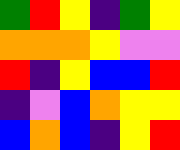[["green", "red", "yellow", "indigo", "green", "yellow"], ["orange", "orange", "orange", "yellow", "violet", "violet"], ["red", "indigo", "yellow", "blue", "blue", "red"], ["indigo", "violet", "blue", "orange", "yellow", "yellow"], ["blue", "orange", "blue", "indigo", "yellow", "red"]]